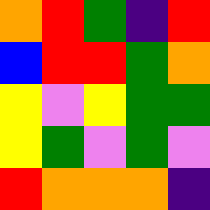[["orange", "red", "green", "indigo", "red"], ["blue", "red", "red", "green", "orange"], ["yellow", "violet", "yellow", "green", "green"], ["yellow", "green", "violet", "green", "violet"], ["red", "orange", "orange", "orange", "indigo"]]